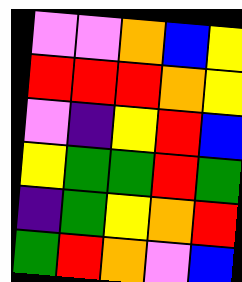[["violet", "violet", "orange", "blue", "yellow"], ["red", "red", "red", "orange", "yellow"], ["violet", "indigo", "yellow", "red", "blue"], ["yellow", "green", "green", "red", "green"], ["indigo", "green", "yellow", "orange", "red"], ["green", "red", "orange", "violet", "blue"]]